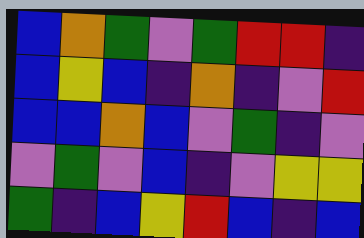[["blue", "orange", "green", "violet", "green", "red", "red", "indigo"], ["blue", "yellow", "blue", "indigo", "orange", "indigo", "violet", "red"], ["blue", "blue", "orange", "blue", "violet", "green", "indigo", "violet"], ["violet", "green", "violet", "blue", "indigo", "violet", "yellow", "yellow"], ["green", "indigo", "blue", "yellow", "red", "blue", "indigo", "blue"]]